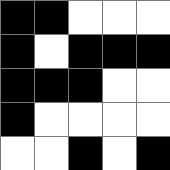[["black", "black", "white", "white", "white"], ["black", "white", "black", "black", "black"], ["black", "black", "black", "white", "white"], ["black", "white", "white", "white", "white"], ["white", "white", "black", "white", "black"]]